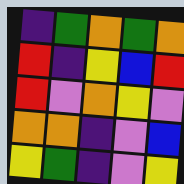[["indigo", "green", "orange", "green", "orange"], ["red", "indigo", "yellow", "blue", "red"], ["red", "violet", "orange", "yellow", "violet"], ["orange", "orange", "indigo", "violet", "blue"], ["yellow", "green", "indigo", "violet", "yellow"]]